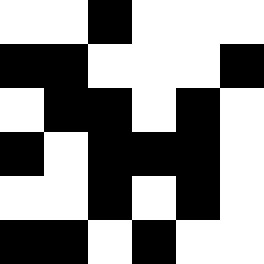[["white", "white", "black", "white", "white", "white"], ["black", "black", "white", "white", "white", "black"], ["white", "black", "black", "white", "black", "white"], ["black", "white", "black", "black", "black", "white"], ["white", "white", "black", "white", "black", "white"], ["black", "black", "white", "black", "white", "white"]]